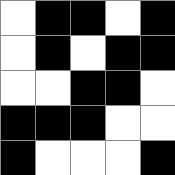[["white", "black", "black", "white", "black"], ["white", "black", "white", "black", "black"], ["white", "white", "black", "black", "white"], ["black", "black", "black", "white", "white"], ["black", "white", "white", "white", "black"]]